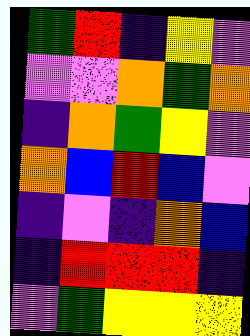[["green", "red", "indigo", "yellow", "violet"], ["violet", "violet", "orange", "green", "orange"], ["indigo", "orange", "green", "yellow", "violet"], ["orange", "blue", "red", "blue", "violet"], ["indigo", "violet", "indigo", "orange", "blue"], ["indigo", "red", "red", "red", "indigo"], ["violet", "green", "yellow", "yellow", "yellow"]]